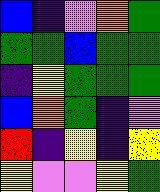[["blue", "indigo", "violet", "orange", "green"], ["green", "green", "blue", "green", "green"], ["indigo", "yellow", "green", "green", "green"], ["blue", "orange", "green", "indigo", "violet"], ["red", "indigo", "yellow", "indigo", "yellow"], ["yellow", "violet", "violet", "yellow", "green"]]